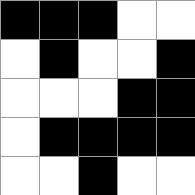[["black", "black", "black", "white", "white"], ["white", "black", "white", "white", "black"], ["white", "white", "white", "black", "black"], ["white", "black", "black", "black", "black"], ["white", "white", "black", "white", "white"]]